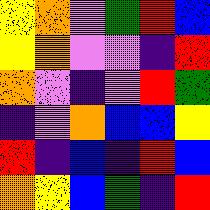[["yellow", "orange", "violet", "green", "red", "blue"], ["yellow", "orange", "violet", "violet", "indigo", "red"], ["orange", "violet", "indigo", "violet", "red", "green"], ["indigo", "violet", "orange", "blue", "blue", "yellow"], ["red", "indigo", "blue", "indigo", "red", "blue"], ["orange", "yellow", "blue", "green", "indigo", "red"]]